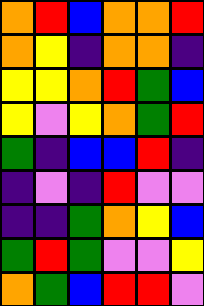[["orange", "red", "blue", "orange", "orange", "red"], ["orange", "yellow", "indigo", "orange", "orange", "indigo"], ["yellow", "yellow", "orange", "red", "green", "blue"], ["yellow", "violet", "yellow", "orange", "green", "red"], ["green", "indigo", "blue", "blue", "red", "indigo"], ["indigo", "violet", "indigo", "red", "violet", "violet"], ["indigo", "indigo", "green", "orange", "yellow", "blue"], ["green", "red", "green", "violet", "violet", "yellow"], ["orange", "green", "blue", "red", "red", "violet"]]